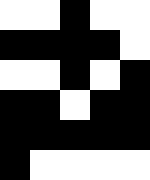[["white", "white", "black", "white", "white"], ["black", "black", "black", "black", "white"], ["white", "white", "black", "white", "black"], ["black", "black", "white", "black", "black"], ["black", "black", "black", "black", "black"], ["black", "white", "white", "white", "white"]]